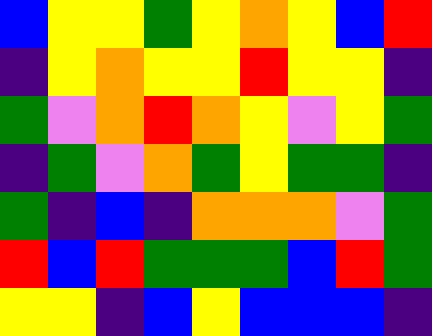[["blue", "yellow", "yellow", "green", "yellow", "orange", "yellow", "blue", "red"], ["indigo", "yellow", "orange", "yellow", "yellow", "red", "yellow", "yellow", "indigo"], ["green", "violet", "orange", "red", "orange", "yellow", "violet", "yellow", "green"], ["indigo", "green", "violet", "orange", "green", "yellow", "green", "green", "indigo"], ["green", "indigo", "blue", "indigo", "orange", "orange", "orange", "violet", "green"], ["red", "blue", "red", "green", "green", "green", "blue", "red", "green"], ["yellow", "yellow", "indigo", "blue", "yellow", "blue", "blue", "blue", "indigo"]]